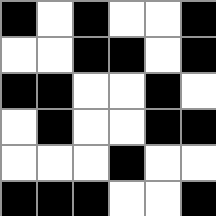[["black", "white", "black", "white", "white", "black"], ["white", "white", "black", "black", "white", "black"], ["black", "black", "white", "white", "black", "white"], ["white", "black", "white", "white", "black", "black"], ["white", "white", "white", "black", "white", "white"], ["black", "black", "black", "white", "white", "black"]]